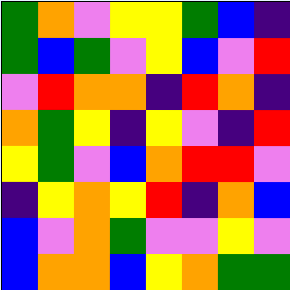[["green", "orange", "violet", "yellow", "yellow", "green", "blue", "indigo"], ["green", "blue", "green", "violet", "yellow", "blue", "violet", "red"], ["violet", "red", "orange", "orange", "indigo", "red", "orange", "indigo"], ["orange", "green", "yellow", "indigo", "yellow", "violet", "indigo", "red"], ["yellow", "green", "violet", "blue", "orange", "red", "red", "violet"], ["indigo", "yellow", "orange", "yellow", "red", "indigo", "orange", "blue"], ["blue", "violet", "orange", "green", "violet", "violet", "yellow", "violet"], ["blue", "orange", "orange", "blue", "yellow", "orange", "green", "green"]]